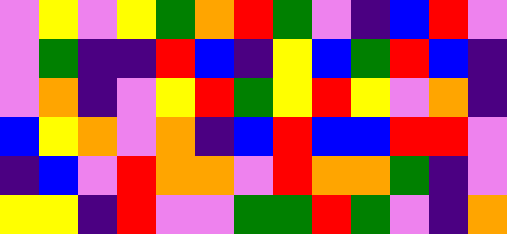[["violet", "yellow", "violet", "yellow", "green", "orange", "red", "green", "violet", "indigo", "blue", "red", "violet"], ["violet", "green", "indigo", "indigo", "red", "blue", "indigo", "yellow", "blue", "green", "red", "blue", "indigo"], ["violet", "orange", "indigo", "violet", "yellow", "red", "green", "yellow", "red", "yellow", "violet", "orange", "indigo"], ["blue", "yellow", "orange", "violet", "orange", "indigo", "blue", "red", "blue", "blue", "red", "red", "violet"], ["indigo", "blue", "violet", "red", "orange", "orange", "violet", "red", "orange", "orange", "green", "indigo", "violet"], ["yellow", "yellow", "indigo", "red", "violet", "violet", "green", "green", "red", "green", "violet", "indigo", "orange"]]